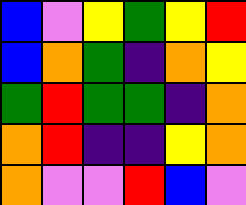[["blue", "violet", "yellow", "green", "yellow", "red"], ["blue", "orange", "green", "indigo", "orange", "yellow"], ["green", "red", "green", "green", "indigo", "orange"], ["orange", "red", "indigo", "indigo", "yellow", "orange"], ["orange", "violet", "violet", "red", "blue", "violet"]]